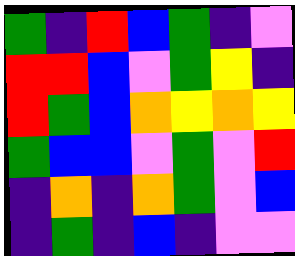[["green", "indigo", "red", "blue", "green", "indigo", "violet"], ["red", "red", "blue", "violet", "green", "yellow", "indigo"], ["red", "green", "blue", "orange", "yellow", "orange", "yellow"], ["green", "blue", "blue", "violet", "green", "violet", "red"], ["indigo", "orange", "indigo", "orange", "green", "violet", "blue"], ["indigo", "green", "indigo", "blue", "indigo", "violet", "violet"]]